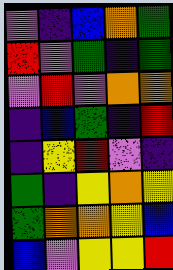[["violet", "indigo", "blue", "orange", "green"], ["red", "violet", "green", "indigo", "green"], ["violet", "red", "violet", "orange", "orange"], ["indigo", "blue", "green", "indigo", "red"], ["indigo", "yellow", "red", "violet", "indigo"], ["green", "indigo", "yellow", "orange", "yellow"], ["green", "orange", "orange", "yellow", "blue"], ["blue", "violet", "yellow", "yellow", "red"]]